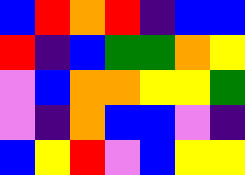[["blue", "red", "orange", "red", "indigo", "blue", "blue"], ["red", "indigo", "blue", "green", "green", "orange", "yellow"], ["violet", "blue", "orange", "orange", "yellow", "yellow", "green"], ["violet", "indigo", "orange", "blue", "blue", "violet", "indigo"], ["blue", "yellow", "red", "violet", "blue", "yellow", "yellow"]]